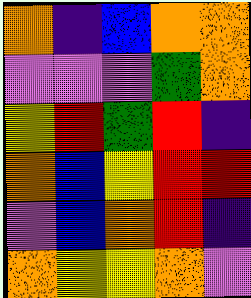[["orange", "indigo", "blue", "orange", "orange"], ["violet", "violet", "violet", "green", "orange"], ["yellow", "red", "green", "red", "indigo"], ["orange", "blue", "yellow", "red", "red"], ["violet", "blue", "orange", "red", "indigo"], ["orange", "yellow", "yellow", "orange", "violet"]]